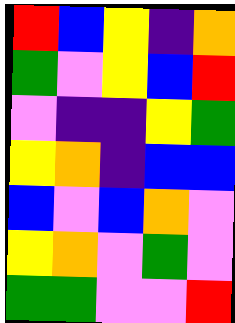[["red", "blue", "yellow", "indigo", "orange"], ["green", "violet", "yellow", "blue", "red"], ["violet", "indigo", "indigo", "yellow", "green"], ["yellow", "orange", "indigo", "blue", "blue"], ["blue", "violet", "blue", "orange", "violet"], ["yellow", "orange", "violet", "green", "violet"], ["green", "green", "violet", "violet", "red"]]